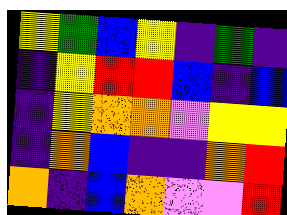[["yellow", "green", "blue", "yellow", "indigo", "green", "indigo"], ["indigo", "yellow", "red", "red", "blue", "indigo", "blue"], ["indigo", "yellow", "orange", "orange", "violet", "yellow", "yellow"], ["indigo", "orange", "blue", "indigo", "indigo", "orange", "red"], ["orange", "indigo", "blue", "orange", "violet", "violet", "red"]]